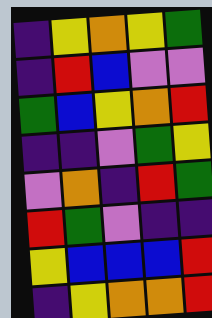[["indigo", "yellow", "orange", "yellow", "green"], ["indigo", "red", "blue", "violet", "violet"], ["green", "blue", "yellow", "orange", "red"], ["indigo", "indigo", "violet", "green", "yellow"], ["violet", "orange", "indigo", "red", "green"], ["red", "green", "violet", "indigo", "indigo"], ["yellow", "blue", "blue", "blue", "red"], ["indigo", "yellow", "orange", "orange", "red"]]